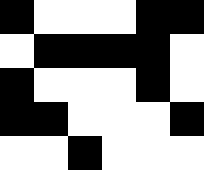[["black", "white", "white", "white", "black", "black"], ["white", "black", "black", "black", "black", "white"], ["black", "white", "white", "white", "black", "white"], ["black", "black", "white", "white", "white", "black"], ["white", "white", "black", "white", "white", "white"]]